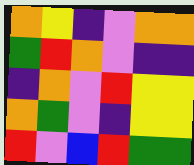[["orange", "yellow", "indigo", "violet", "orange", "orange"], ["green", "red", "orange", "violet", "indigo", "indigo"], ["indigo", "orange", "violet", "red", "yellow", "yellow"], ["orange", "green", "violet", "indigo", "yellow", "yellow"], ["red", "violet", "blue", "red", "green", "green"]]